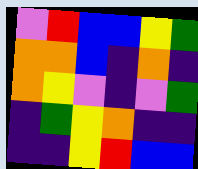[["violet", "red", "blue", "blue", "yellow", "green"], ["orange", "orange", "blue", "indigo", "orange", "indigo"], ["orange", "yellow", "violet", "indigo", "violet", "green"], ["indigo", "green", "yellow", "orange", "indigo", "indigo"], ["indigo", "indigo", "yellow", "red", "blue", "blue"]]